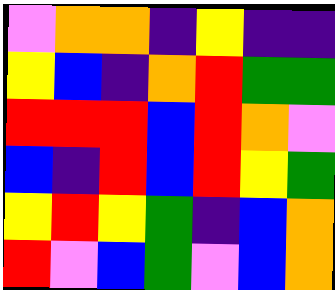[["violet", "orange", "orange", "indigo", "yellow", "indigo", "indigo"], ["yellow", "blue", "indigo", "orange", "red", "green", "green"], ["red", "red", "red", "blue", "red", "orange", "violet"], ["blue", "indigo", "red", "blue", "red", "yellow", "green"], ["yellow", "red", "yellow", "green", "indigo", "blue", "orange"], ["red", "violet", "blue", "green", "violet", "blue", "orange"]]